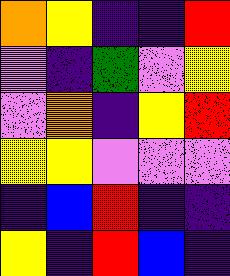[["orange", "yellow", "indigo", "indigo", "red"], ["violet", "indigo", "green", "violet", "yellow"], ["violet", "orange", "indigo", "yellow", "red"], ["yellow", "yellow", "violet", "violet", "violet"], ["indigo", "blue", "red", "indigo", "indigo"], ["yellow", "indigo", "red", "blue", "indigo"]]